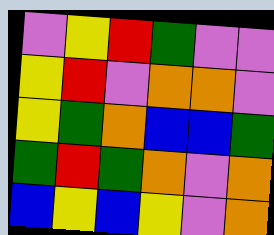[["violet", "yellow", "red", "green", "violet", "violet"], ["yellow", "red", "violet", "orange", "orange", "violet"], ["yellow", "green", "orange", "blue", "blue", "green"], ["green", "red", "green", "orange", "violet", "orange"], ["blue", "yellow", "blue", "yellow", "violet", "orange"]]